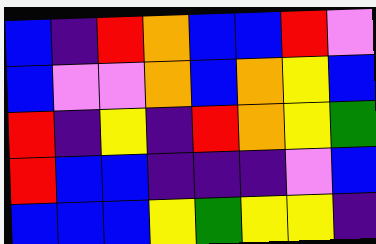[["blue", "indigo", "red", "orange", "blue", "blue", "red", "violet"], ["blue", "violet", "violet", "orange", "blue", "orange", "yellow", "blue"], ["red", "indigo", "yellow", "indigo", "red", "orange", "yellow", "green"], ["red", "blue", "blue", "indigo", "indigo", "indigo", "violet", "blue"], ["blue", "blue", "blue", "yellow", "green", "yellow", "yellow", "indigo"]]